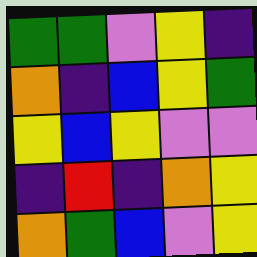[["green", "green", "violet", "yellow", "indigo"], ["orange", "indigo", "blue", "yellow", "green"], ["yellow", "blue", "yellow", "violet", "violet"], ["indigo", "red", "indigo", "orange", "yellow"], ["orange", "green", "blue", "violet", "yellow"]]